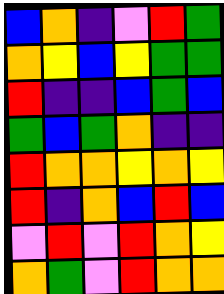[["blue", "orange", "indigo", "violet", "red", "green"], ["orange", "yellow", "blue", "yellow", "green", "green"], ["red", "indigo", "indigo", "blue", "green", "blue"], ["green", "blue", "green", "orange", "indigo", "indigo"], ["red", "orange", "orange", "yellow", "orange", "yellow"], ["red", "indigo", "orange", "blue", "red", "blue"], ["violet", "red", "violet", "red", "orange", "yellow"], ["orange", "green", "violet", "red", "orange", "orange"]]